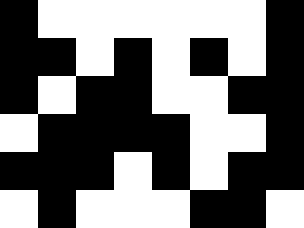[["black", "white", "white", "white", "white", "white", "white", "black"], ["black", "black", "white", "black", "white", "black", "white", "black"], ["black", "white", "black", "black", "white", "white", "black", "black"], ["white", "black", "black", "black", "black", "white", "white", "black"], ["black", "black", "black", "white", "black", "white", "black", "black"], ["white", "black", "white", "white", "white", "black", "black", "white"]]